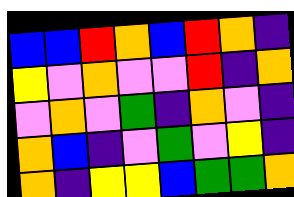[["blue", "blue", "red", "orange", "blue", "red", "orange", "indigo"], ["yellow", "violet", "orange", "violet", "violet", "red", "indigo", "orange"], ["violet", "orange", "violet", "green", "indigo", "orange", "violet", "indigo"], ["orange", "blue", "indigo", "violet", "green", "violet", "yellow", "indigo"], ["orange", "indigo", "yellow", "yellow", "blue", "green", "green", "orange"]]